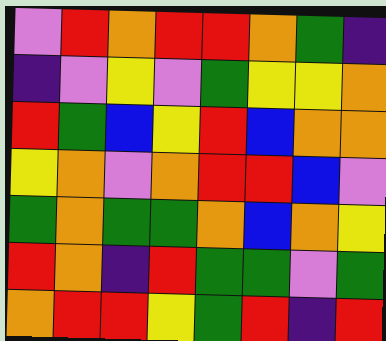[["violet", "red", "orange", "red", "red", "orange", "green", "indigo"], ["indigo", "violet", "yellow", "violet", "green", "yellow", "yellow", "orange"], ["red", "green", "blue", "yellow", "red", "blue", "orange", "orange"], ["yellow", "orange", "violet", "orange", "red", "red", "blue", "violet"], ["green", "orange", "green", "green", "orange", "blue", "orange", "yellow"], ["red", "orange", "indigo", "red", "green", "green", "violet", "green"], ["orange", "red", "red", "yellow", "green", "red", "indigo", "red"]]